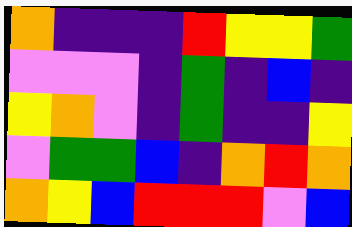[["orange", "indigo", "indigo", "indigo", "red", "yellow", "yellow", "green"], ["violet", "violet", "violet", "indigo", "green", "indigo", "blue", "indigo"], ["yellow", "orange", "violet", "indigo", "green", "indigo", "indigo", "yellow"], ["violet", "green", "green", "blue", "indigo", "orange", "red", "orange"], ["orange", "yellow", "blue", "red", "red", "red", "violet", "blue"]]